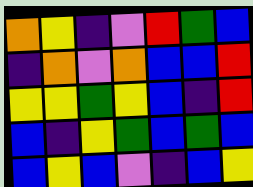[["orange", "yellow", "indigo", "violet", "red", "green", "blue"], ["indigo", "orange", "violet", "orange", "blue", "blue", "red"], ["yellow", "yellow", "green", "yellow", "blue", "indigo", "red"], ["blue", "indigo", "yellow", "green", "blue", "green", "blue"], ["blue", "yellow", "blue", "violet", "indigo", "blue", "yellow"]]